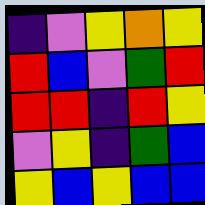[["indigo", "violet", "yellow", "orange", "yellow"], ["red", "blue", "violet", "green", "red"], ["red", "red", "indigo", "red", "yellow"], ["violet", "yellow", "indigo", "green", "blue"], ["yellow", "blue", "yellow", "blue", "blue"]]